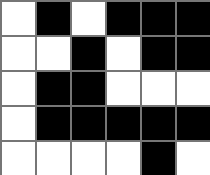[["white", "black", "white", "black", "black", "black"], ["white", "white", "black", "white", "black", "black"], ["white", "black", "black", "white", "white", "white"], ["white", "black", "black", "black", "black", "black"], ["white", "white", "white", "white", "black", "white"]]